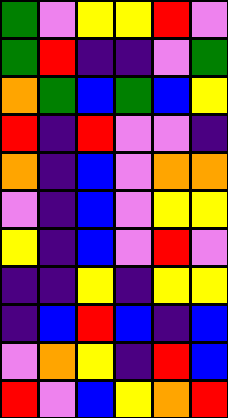[["green", "violet", "yellow", "yellow", "red", "violet"], ["green", "red", "indigo", "indigo", "violet", "green"], ["orange", "green", "blue", "green", "blue", "yellow"], ["red", "indigo", "red", "violet", "violet", "indigo"], ["orange", "indigo", "blue", "violet", "orange", "orange"], ["violet", "indigo", "blue", "violet", "yellow", "yellow"], ["yellow", "indigo", "blue", "violet", "red", "violet"], ["indigo", "indigo", "yellow", "indigo", "yellow", "yellow"], ["indigo", "blue", "red", "blue", "indigo", "blue"], ["violet", "orange", "yellow", "indigo", "red", "blue"], ["red", "violet", "blue", "yellow", "orange", "red"]]